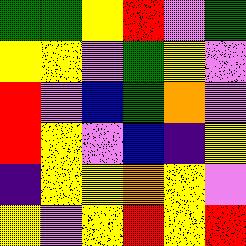[["green", "green", "yellow", "red", "violet", "green"], ["yellow", "yellow", "violet", "green", "yellow", "violet"], ["red", "violet", "blue", "green", "orange", "violet"], ["red", "yellow", "violet", "blue", "indigo", "yellow"], ["indigo", "yellow", "yellow", "orange", "yellow", "violet"], ["yellow", "violet", "yellow", "red", "yellow", "red"]]